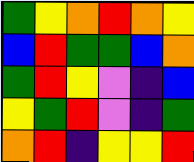[["green", "yellow", "orange", "red", "orange", "yellow"], ["blue", "red", "green", "green", "blue", "orange"], ["green", "red", "yellow", "violet", "indigo", "blue"], ["yellow", "green", "red", "violet", "indigo", "green"], ["orange", "red", "indigo", "yellow", "yellow", "red"]]